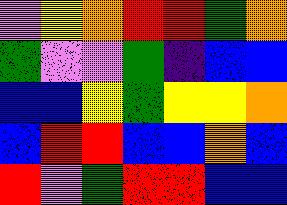[["violet", "yellow", "orange", "red", "red", "green", "orange"], ["green", "violet", "violet", "green", "indigo", "blue", "blue"], ["blue", "blue", "yellow", "green", "yellow", "yellow", "orange"], ["blue", "red", "red", "blue", "blue", "orange", "blue"], ["red", "violet", "green", "red", "red", "blue", "blue"]]